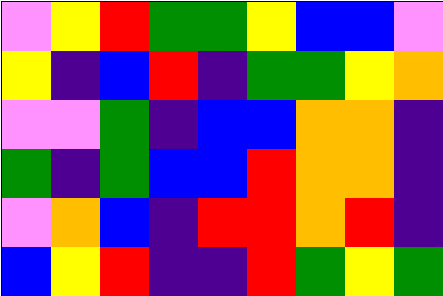[["violet", "yellow", "red", "green", "green", "yellow", "blue", "blue", "violet"], ["yellow", "indigo", "blue", "red", "indigo", "green", "green", "yellow", "orange"], ["violet", "violet", "green", "indigo", "blue", "blue", "orange", "orange", "indigo"], ["green", "indigo", "green", "blue", "blue", "red", "orange", "orange", "indigo"], ["violet", "orange", "blue", "indigo", "red", "red", "orange", "red", "indigo"], ["blue", "yellow", "red", "indigo", "indigo", "red", "green", "yellow", "green"]]